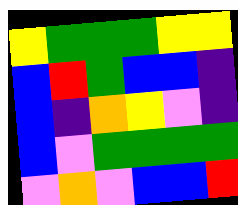[["yellow", "green", "green", "green", "yellow", "yellow"], ["blue", "red", "green", "blue", "blue", "indigo"], ["blue", "indigo", "orange", "yellow", "violet", "indigo"], ["blue", "violet", "green", "green", "green", "green"], ["violet", "orange", "violet", "blue", "blue", "red"]]